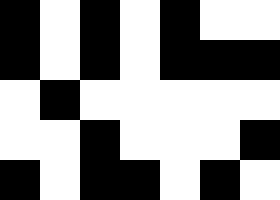[["black", "white", "black", "white", "black", "white", "white"], ["black", "white", "black", "white", "black", "black", "black"], ["white", "black", "white", "white", "white", "white", "white"], ["white", "white", "black", "white", "white", "white", "black"], ["black", "white", "black", "black", "white", "black", "white"]]